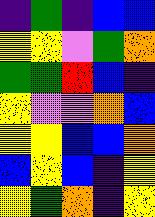[["indigo", "green", "indigo", "blue", "blue"], ["yellow", "yellow", "violet", "green", "orange"], ["green", "green", "red", "blue", "indigo"], ["yellow", "violet", "violet", "orange", "blue"], ["yellow", "yellow", "blue", "blue", "orange"], ["blue", "yellow", "blue", "indigo", "yellow"], ["yellow", "green", "orange", "indigo", "yellow"]]